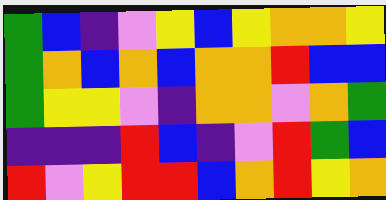[["green", "blue", "indigo", "violet", "yellow", "blue", "yellow", "orange", "orange", "yellow"], ["green", "orange", "blue", "orange", "blue", "orange", "orange", "red", "blue", "blue"], ["green", "yellow", "yellow", "violet", "indigo", "orange", "orange", "violet", "orange", "green"], ["indigo", "indigo", "indigo", "red", "blue", "indigo", "violet", "red", "green", "blue"], ["red", "violet", "yellow", "red", "red", "blue", "orange", "red", "yellow", "orange"]]